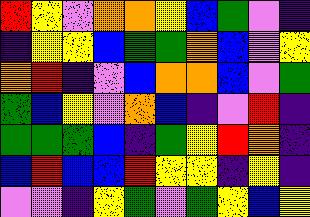[["red", "yellow", "violet", "orange", "orange", "yellow", "blue", "green", "violet", "indigo"], ["indigo", "yellow", "yellow", "blue", "green", "green", "orange", "blue", "violet", "yellow"], ["orange", "red", "indigo", "violet", "blue", "orange", "orange", "blue", "violet", "green"], ["green", "blue", "yellow", "violet", "orange", "blue", "indigo", "violet", "red", "indigo"], ["green", "green", "green", "blue", "indigo", "green", "yellow", "red", "orange", "indigo"], ["blue", "red", "blue", "blue", "red", "yellow", "yellow", "indigo", "yellow", "indigo"], ["violet", "violet", "indigo", "yellow", "green", "violet", "green", "yellow", "blue", "yellow"]]